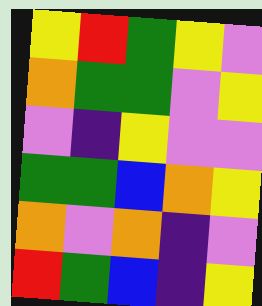[["yellow", "red", "green", "yellow", "violet"], ["orange", "green", "green", "violet", "yellow"], ["violet", "indigo", "yellow", "violet", "violet"], ["green", "green", "blue", "orange", "yellow"], ["orange", "violet", "orange", "indigo", "violet"], ["red", "green", "blue", "indigo", "yellow"]]